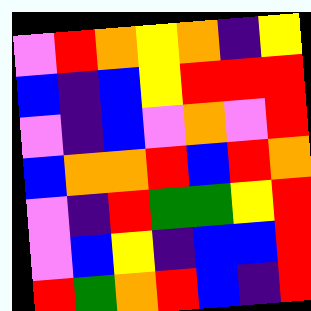[["violet", "red", "orange", "yellow", "orange", "indigo", "yellow"], ["blue", "indigo", "blue", "yellow", "red", "red", "red"], ["violet", "indigo", "blue", "violet", "orange", "violet", "red"], ["blue", "orange", "orange", "red", "blue", "red", "orange"], ["violet", "indigo", "red", "green", "green", "yellow", "red"], ["violet", "blue", "yellow", "indigo", "blue", "blue", "red"], ["red", "green", "orange", "red", "blue", "indigo", "red"]]